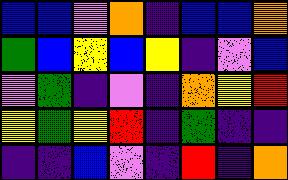[["blue", "blue", "violet", "orange", "indigo", "blue", "blue", "orange"], ["green", "blue", "yellow", "blue", "yellow", "indigo", "violet", "blue"], ["violet", "green", "indigo", "violet", "indigo", "orange", "yellow", "red"], ["yellow", "green", "yellow", "red", "indigo", "green", "indigo", "indigo"], ["indigo", "indigo", "blue", "violet", "indigo", "red", "indigo", "orange"]]